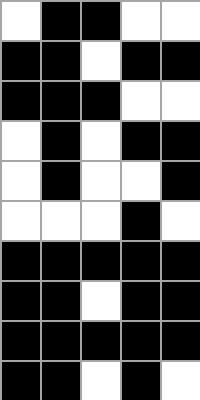[["white", "black", "black", "white", "white"], ["black", "black", "white", "black", "black"], ["black", "black", "black", "white", "white"], ["white", "black", "white", "black", "black"], ["white", "black", "white", "white", "black"], ["white", "white", "white", "black", "white"], ["black", "black", "black", "black", "black"], ["black", "black", "white", "black", "black"], ["black", "black", "black", "black", "black"], ["black", "black", "white", "black", "white"]]